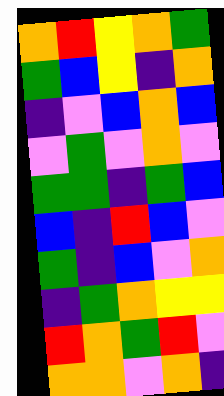[["orange", "red", "yellow", "orange", "green"], ["green", "blue", "yellow", "indigo", "orange"], ["indigo", "violet", "blue", "orange", "blue"], ["violet", "green", "violet", "orange", "violet"], ["green", "green", "indigo", "green", "blue"], ["blue", "indigo", "red", "blue", "violet"], ["green", "indigo", "blue", "violet", "orange"], ["indigo", "green", "orange", "yellow", "yellow"], ["red", "orange", "green", "red", "violet"], ["orange", "orange", "violet", "orange", "indigo"]]